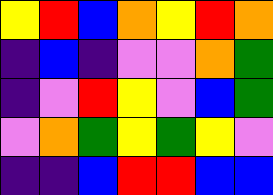[["yellow", "red", "blue", "orange", "yellow", "red", "orange"], ["indigo", "blue", "indigo", "violet", "violet", "orange", "green"], ["indigo", "violet", "red", "yellow", "violet", "blue", "green"], ["violet", "orange", "green", "yellow", "green", "yellow", "violet"], ["indigo", "indigo", "blue", "red", "red", "blue", "blue"]]